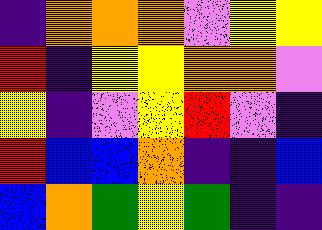[["indigo", "orange", "orange", "orange", "violet", "yellow", "yellow"], ["red", "indigo", "yellow", "yellow", "orange", "orange", "violet"], ["yellow", "indigo", "violet", "yellow", "red", "violet", "indigo"], ["red", "blue", "blue", "orange", "indigo", "indigo", "blue"], ["blue", "orange", "green", "yellow", "green", "indigo", "indigo"]]